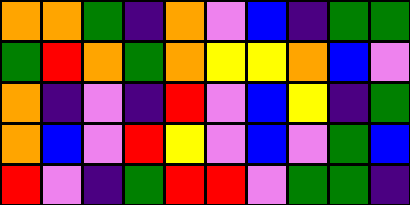[["orange", "orange", "green", "indigo", "orange", "violet", "blue", "indigo", "green", "green"], ["green", "red", "orange", "green", "orange", "yellow", "yellow", "orange", "blue", "violet"], ["orange", "indigo", "violet", "indigo", "red", "violet", "blue", "yellow", "indigo", "green"], ["orange", "blue", "violet", "red", "yellow", "violet", "blue", "violet", "green", "blue"], ["red", "violet", "indigo", "green", "red", "red", "violet", "green", "green", "indigo"]]